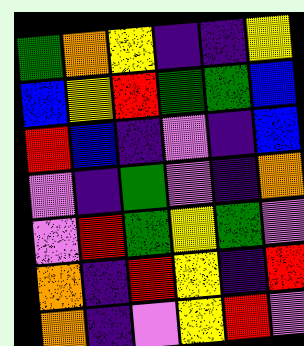[["green", "orange", "yellow", "indigo", "indigo", "yellow"], ["blue", "yellow", "red", "green", "green", "blue"], ["red", "blue", "indigo", "violet", "indigo", "blue"], ["violet", "indigo", "green", "violet", "indigo", "orange"], ["violet", "red", "green", "yellow", "green", "violet"], ["orange", "indigo", "red", "yellow", "indigo", "red"], ["orange", "indigo", "violet", "yellow", "red", "violet"]]